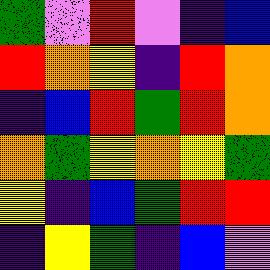[["green", "violet", "red", "violet", "indigo", "blue"], ["red", "orange", "yellow", "indigo", "red", "orange"], ["indigo", "blue", "red", "green", "red", "orange"], ["orange", "green", "yellow", "orange", "yellow", "green"], ["yellow", "indigo", "blue", "green", "red", "red"], ["indigo", "yellow", "green", "indigo", "blue", "violet"]]